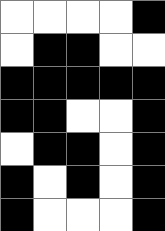[["white", "white", "white", "white", "black"], ["white", "black", "black", "white", "white"], ["black", "black", "black", "black", "black"], ["black", "black", "white", "white", "black"], ["white", "black", "black", "white", "black"], ["black", "white", "black", "white", "black"], ["black", "white", "white", "white", "black"]]